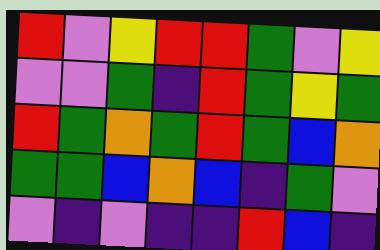[["red", "violet", "yellow", "red", "red", "green", "violet", "yellow"], ["violet", "violet", "green", "indigo", "red", "green", "yellow", "green"], ["red", "green", "orange", "green", "red", "green", "blue", "orange"], ["green", "green", "blue", "orange", "blue", "indigo", "green", "violet"], ["violet", "indigo", "violet", "indigo", "indigo", "red", "blue", "indigo"]]